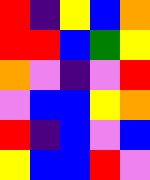[["red", "indigo", "yellow", "blue", "orange"], ["red", "red", "blue", "green", "yellow"], ["orange", "violet", "indigo", "violet", "red"], ["violet", "blue", "blue", "yellow", "orange"], ["red", "indigo", "blue", "violet", "blue"], ["yellow", "blue", "blue", "red", "violet"]]